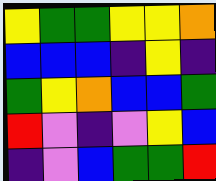[["yellow", "green", "green", "yellow", "yellow", "orange"], ["blue", "blue", "blue", "indigo", "yellow", "indigo"], ["green", "yellow", "orange", "blue", "blue", "green"], ["red", "violet", "indigo", "violet", "yellow", "blue"], ["indigo", "violet", "blue", "green", "green", "red"]]